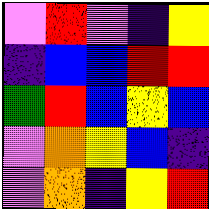[["violet", "red", "violet", "indigo", "yellow"], ["indigo", "blue", "blue", "red", "red"], ["green", "red", "blue", "yellow", "blue"], ["violet", "orange", "yellow", "blue", "indigo"], ["violet", "orange", "indigo", "yellow", "red"]]